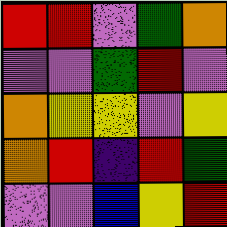[["red", "red", "violet", "green", "orange"], ["violet", "violet", "green", "red", "violet"], ["orange", "yellow", "yellow", "violet", "yellow"], ["orange", "red", "indigo", "red", "green"], ["violet", "violet", "blue", "yellow", "red"]]